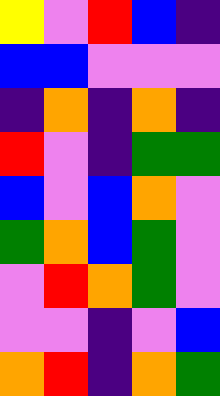[["yellow", "violet", "red", "blue", "indigo"], ["blue", "blue", "violet", "violet", "violet"], ["indigo", "orange", "indigo", "orange", "indigo"], ["red", "violet", "indigo", "green", "green"], ["blue", "violet", "blue", "orange", "violet"], ["green", "orange", "blue", "green", "violet"], ["violet", "red", "orange", "green", "violet"], ["violet", "violet", "indigo", "violet", "blue"], ["orange", "red", "indigo", "orange", "green"]]